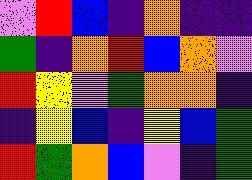[["violet", "red", "blue", "indigo", "orange", "indigo", "indigo"], ["green", "indigo", "orange", "red", "blue", "orange", "violet"], ["red", "yellow", "violet", "green", "orange", "orange", "indigo"], ["indigo", "yellow", "blue", "indigo", "yellow", "blue", "green"], ["red", "green", "orange", "blue", "violet", "indigo", "green"]]